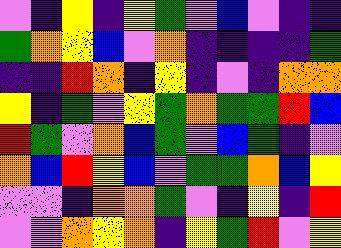[["violet", "indigo", "yellow", "indigo", "yellow", "green", "violet", "blue", "violet", "indigo", "indigo"], ["green", "orange", "yellow", "blue", "violet", "orange", "indigo", "indigo", "indigo", "indigo", "green"], ["indigo", "indigo", "red", "orange", "indigo", "yellow", "indigo", "violet", "indigo", "orange", "orange"], ["yellow", "indigo", "green", "violet", "yellow", "green", "orange", "green", "green", "red", "blue"], ["red", "green", "violet", "orange", "blue", "green", "violet", "blue", "green", "indigo", "violet"], ["orange", "blue", "red", "yellow", "blue", "violet", "green", "green", "orange", "blue", "yellow"], ["violet", "violet", "indigo", "orange", "orange", "green", "violet", "indigo", "yellow", "indigo", "red"], ["violet", "violet", "orange", "yellow", "orange", "indigo", "yellow", "green", "red", "violet", "yellow"]]